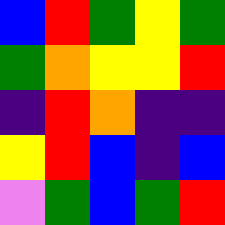[["blue", "red", "green", "yellow", "green"], ["green", "orange", "yellow", "yellow", "red"], ["indigo", "red", "orange", "indigo", "indigo"], ["yellow", "red", "blue", "indigo", "blue"], ["violet", "green", "blue", "green", "red"]]